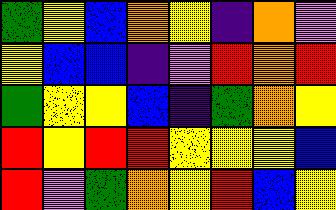[["green", "yellow", "blue", "orange", "yellow", "indigo", "orange", "violet"], ["yellow", "blue", "blue", "indigo", "violet", "red", "orange", "red"], ["green", "yellow", "yellow", "blue", "indigo", "green", "orange", "yellow"], ["red", "yellow", "red", "red", "yellow", "yellow", "yellow", "blue"], ["red", "violet", "green", "orange", "yellow", "red", "blue", "yellow"]]